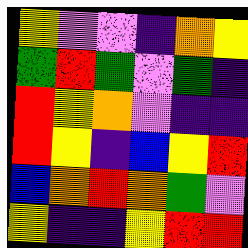[["yellow", "violet", "violet", "indigo", "orange", "yellow"], ["green", "red", "green", "violet", "green", "indigo"], ["red", "yellow", "orange", "violet", "indigo", "indigo"], ["red", "yellow", "indigo", "blue", "yellow", "red"], ["blue", "orange", "red", "orange", "green", "violet"], ["yellow", "indigo", "indigo", "yellow", "red", "red"]]